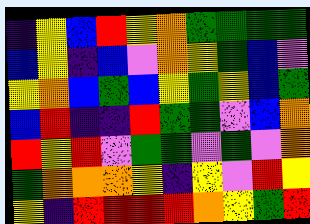[["indigo", "yellow", "blue", "red", "yellow", "orange", "green", "green", "green", "green"], ["blue", "yellow", "indigo", "blue", "violet", "orange", "yellow", "green", "blue", "violet"], ["yellow", "orange", "blue", "green", "blue", "yellow", "green", "yellow", "blue", "green"], ["blue", "red", "indigo", "indigo", "red", "green", "green", "violet", "blue", "orange"], ["red", "yellow", "red", "violet", "green", "green", "violet", "green", "violet", "orange"], ["green", "orange", "orange", "orange", "yellow", "indigo", "yellow", "violet", "red", "yellow"], ["yellow", "indigo", "red", "red", "red", "red", "orange", "yellow", "green", "red"]]